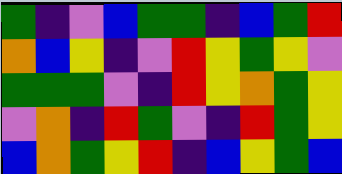[["green", "indigo", "violet", "blue", "green", "green", "indigo", "blue", "green", "red"], ["orange", "blue", "yellow", "indigo", "violet", "red", "yellow", "green", "yellow", "violet"], ["green", "green", "green", "violet", "indigo", "red", "yellow", "orange", "green", "yellow"], ["violet", "orange", "indigo", "red", "green", "violet", "indigo", "red", "green", "yellow"], ["blue", "orange", "green", "yellow", "red", "indigo", "blue", "yellow", "green", "blue"]]